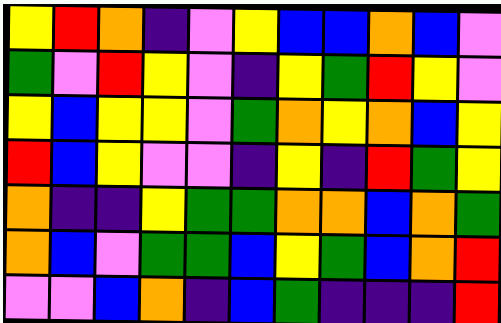[["yellow", "red", "orange", "indigo", "violet", "yellow", "blue", "blue", "orange", "blue", "violet"], ["green", "violet", "red", "yellow", "violet", "indigo", "yellow", "green", "red", "yellow", "violet"], ["yellow", "blue", "yellow", "yellow", "violet", "green", "orange", "yellow", "orange", "blue", "yellow"], ["red", "blue", "yellow", "violet", "violet", "indigo", "yellow", "indigo", "red", "green", "yellow"], ["orange", "indigo", "indigo", "yellow", "green", "green", "orange", "orange", "blue", "orange", "green"], ["orange", "blue", "violet", "green", "green", "blue", "yellow", "green", "blue", "orange", "red"], ["violet", "violet", "blue", "orange", "indigo", "blue", "green", "indigo", "indigo", "indigo", "red"]]